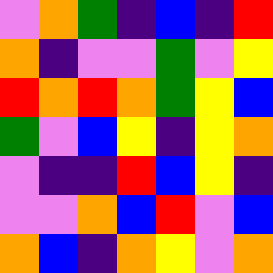[["violet", "orange", "green", "indigo", "blue", "indigo", "red"], ["orange", "indigo", "violet", "violet", "green", "violet", "yellow"], ["red", "orange", "red", "orange", "green", "yellow", "blue"], ["green", "violet", "blue", "yellow", "indigo", "yellow", "orange"], ["violet", "indigo", "indigo", "red", "blue", "yellow", "indigo"], ["violet", "violet", "orange", "blue", "red", "violet", "blue"], ["orange", "blue", "indigo", "orange", "yellow", "violet", "orange"]]